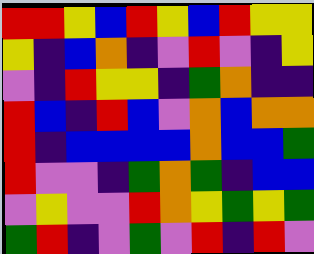[["red", "red", "yellow", "blue", "red", "yellow", "blue", "red", "yellow", "yellow"], ["yellow", "indigo", "blue", "orange", "indigo", "violet", "red", "violet", "indigo", "yellow"], ["violet", "indigo", "red", "yellow", "yellow", "indigo", "green", "orange", "indigo", "indigo"], ["red", "blue", "indigo", "red", "blue", "violet", "orange", "blue", "orange", "orange"], ["red", "indigo", "blue", "blue", "blue", "blue", "orange", "blue", "blue", "green"], ["red", "violet", "violet", "indigo", "green", "orange", "green", "indigo", "blue", "blue"], ["violet", "yellow", "violet", "violet", "red", "orange", "yellow", "green", "yellow", "green"], ["green", "red", "indigo", "violet", "green", "violet", "red", "indigo", "red", "violet"]]